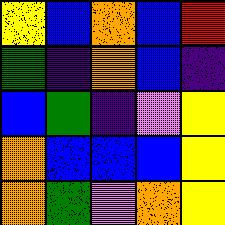[["yellow", "blue", "orange", "blue", "red"], ["green", "indigo", "orange", "blue", "indigo"], ["blue", "green", "indigo", "violet", "yellow"], ["orange", "blue", "blue", "blue", "yellow"], ["orange", "green", "violet", "orange", "yellow"]]